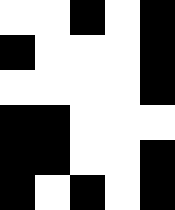[["white", "white", "black", "white", "black"], ["black", "white", "white", "white", "black"], ["white", "white", "white", "white", "black"], ["black", "black", "white", "white", "white"], ["black", "black", "white", "white", "black"], ["black", "white", "black", "white", "black"]]